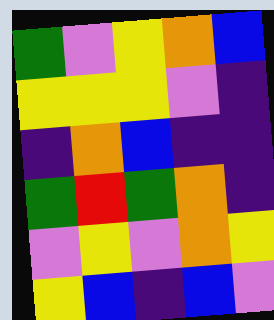[["green", "violet", "yellow", "orange", "blue"], ["yellow", "yellow", "yellow", "violet", "indigo"], ["indigo", "orange", "blue", "indigo", "indigo"], ["green", "red", "green", "orange", "indigo"], ["violet", "yellow", "violet", "orange", "yellow"], ["yellow", "blue", "indigo", "blue", "violet"]]